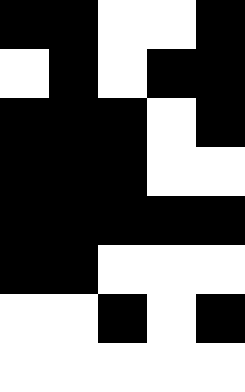[["black", "black", "white", "white", "black"], ["white", "black", "white", "black", "black"], ["black", "black", "black", "white", "black"], ["black", "black", "black", "white", "white"], ["black", "black", "black", "black", "black"], ["black", "black", "white", "white", "white"], ["white", "white", "black", "white", "black"], ["white", "white", "white", "white", "white"]]